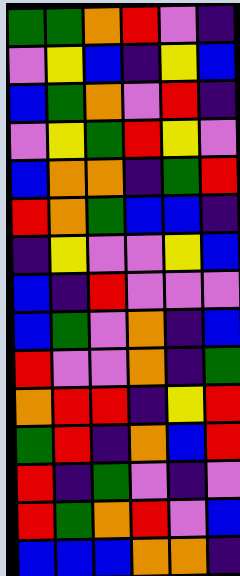[["green", "green", "orange", "red", "violet", "indigo"], ["violet", "yellow", "blue", "indigo", "yellow", "blue"], ["blue", "green", "orange", "violet", "red", "indigo"], ["violet", "yellow", "green", "red", "yellow", "violet"], ["blue", "orange", "orange", "indigo", "green", "red"], ["red", "orange", "green", "blue", "blue", "indigo"], ["indigo", "yellow", "violet", "violet", "yellow", "blue"], ["blue", "indigo", "red", "violet", "violet", "violet"], ["blue", "green", "violet", "orange", "indigo", "blue"], ["red", "violet", "violet", "orange", "indigo", "green"], ["orange", "red", "red", "indigo", "yellow", "red"], ["green", "red", "indigo", "orange", "blue", "red"], ["red", "indigo", "green", "violet", "indigo", "violet"], ["red", "green", "orange", "red", "violet", "blue"], ["blue", "blue", "blue", "orange", "orange", "indigo"]]